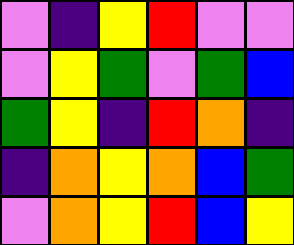[["violet", "indigo", "yellow", "red", "violet", "violet"], ["violet", "yellow", "green", "violet", "green", "blue"], ["green", "yellow", "indigo", "red", "orange", "indigo"], ["indigo", "orange", "yellow", "orange", "blue", "green"], ["violet", "orange", "yellow", "red", "blue", "yellow"]]